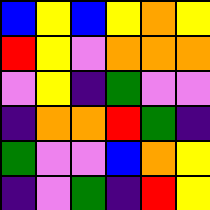[["blue", "yellow", "blue", "yellow", "orange", "yellow"], ["red", "yellow", "violet", "orange", "orange", "orange"], ["violet", "yellow", "indigo", "green", "violet", "violet"], ["indigo", "orange", "orange", "red", "green", "indigo"], ["green", "violet", "violet", "blue", "orange", "yellow"], ["indigo", "violet", "green", "indigo", "red", "yellow"]]